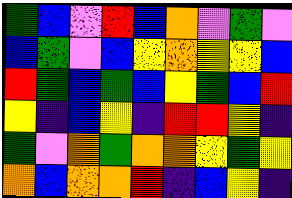[["green", "blue", "violet", "red", "blue", "orange", "violet", "green", "violet"], ["blue", "green", "violet", "blue", "yellow", "orange", "yellow", "yellow", "blue"], ["red", "green", "blue", "green", "blue", "yellow", "green", "blue", "red"], ["yellow", "indigo", "blue", "yellow", "indigo", "red", "red", "yellow", "indigo"], ["green", "violet", "orange", "green", "orange", "orange", "yellow", "green", "yellow"], ["orange", "blue", "orange", "orange", "red", "indigo", "blue", "yellow", "indigo"]]